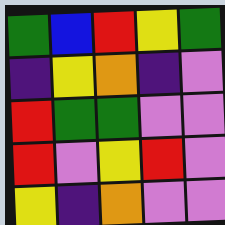[["green", "blue", "red", "yellow", "green"], ["indigo", "yellow", "orange", "indigo", "violet"], ["red", "green", "green", "violet", "violet"], ["red", "violet", "yellow", "red", "violet"], ["yellow", "indigo", "orange", "violet", "violet"]]